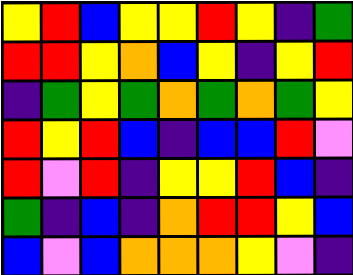[["yellow", "red", "blue", "yellow", "yellow", "red", "yellow", "indigo", "green"], ["red", "red", "yellow", "orange", "blue", "yellow", "indigo", "yellow", "red"], ["indigo", "green", "yellow", "green", "orange", "green", "orange", "green", "yellow"], ["red", "yellow", "red", "blue", "indigo", "blue", "blue", "red", "violet"], ["red", "violet", "red", "indigo", "yellow", "yellow", "red", "blue", "indigo"], ["green", "indigo", "blue", "indigo", "orange", "red", "red", "yellow", "blue"], ["blue", "violet", "blue", "orange", "orange", "orange", "yellow", "violet", "indigo"]]